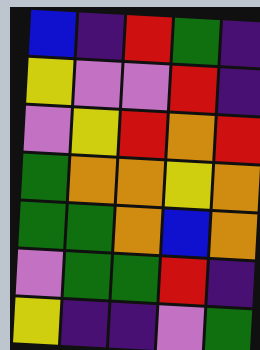[["blue", "indigo", "red", "green", "indigo"], ["yellow", "violet", "violet", "red", "indigo"], ["violet", "yellow", "red", "orange", "red"], ["green", "orange", "orange", "yellow", "orange"], ["green", "green", "orange", "blue", "orange"], ["violet", "green", "green", "red", "indigo"], ["yellow", "indigo", "indigo", "violet", "green"]]